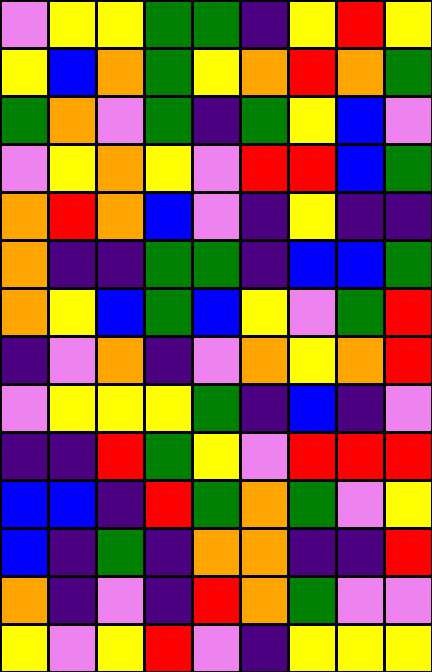[["violet", "yellow", "yellow", "green", "green", "indigo", "yellow", "red", "yellow"], ["yellow", "blue", "orange", "green", "yellow", "orange", "red", "orange", "green"], ["green", "orange", "violet", "green", "indigo", "green", "yellow", "blue", "violet"], ["violet", "yellow", "orange", "yellow", "violet", "red", "red", "blue", "green"], ["orange", "red", "orange", "blue", "violet", "indigo", "yellow", "indigo", "indigo"], ["orange", "indigo", "indigo", "green", "green", "indigo", "blue", "blue", "green"], ["orange", "yellow", "blue", "green", "blue", "yellow", "violet", "green", "red"], ["indigo", "violet", "orange", "indigo", "violet", "orange", "yellow", "orange", "red"], ["violet", "yellow", "yellow", "yellow", "green", "indigo", "blue", "indigo", "violet"], ["indigo", "indigo", "red", "green", "yellow", "violet", "red", "red", "red"], ["blue", "blue", "indigo", "red", "green", "orange", "green", "violet", "yellow"], ["blue", "indigo", "green", "indigo", "orange", "orange", "indigo", "indigo", "red"], ["orange", "indigo", "violet", "indigo", "red", "orange", "green", "violet", "violet"], ["yellow", "violet", "yellow", "red", "violet", "indigo", "yellow", "yellow", "yellow"]]